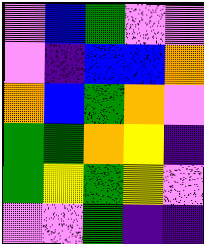[["violet", "blue", "green", "violet", "violet"], ["violet", "indigo", "blue", "blue", "orange"], ["orange", "blue", "green", "orange", "violet"], ["green", "green", "orange", "yellow", "indigo"], ["green", "yellow", "green", "yellow", "violet"], ["violet", "violet", "green", "indigo", "indigo"]]